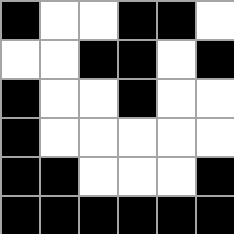[["black", "white", "white", "black", "black", "white"], ["white", "white", "black", "black", "white", "black"], ["black", "white", "white", "black", "white", "white"], ["black", "white", "white", "white", "white", "white"], ["black", "black", "white", "white", "white", "black"], ["black", "black", "black", "black", "black", "black"]]